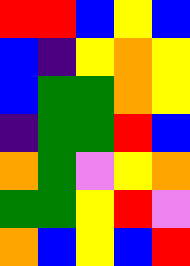[["red", "red", "blue", "yellow", "blue"], ["blue", "indigo", "yellow", "orange", "yellow"], ["blue", "green", "green", "orange", "yellow"], ["indigo", "green", "green", "red", "blue"], ["orange", "green", "violet", "yellow", "orange"], ["green", "green", "yellow", "red", "violet"], ["orange", "blue", "yellow", "blue", "red"]]